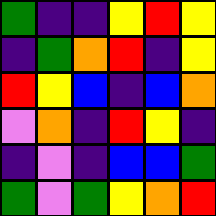[["green", "indigo", "indigo", "yellow", "red", "yellow"], ["indigo", "green", "orange", "red", "indigo", "yellow"], ["red", "yellow", "blue", "indigo", "blue", "orange"], ["violet", "orange", "indigo", "red", "yellow", "indigo"], ["indigo", "violet", "indigo", "blue", "blue", "green"], ["green", "violet", "green", "yellow", "orange", "red"]]